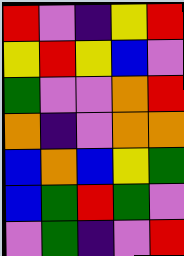[["red", "violet", "indigo", "yellow", "red"], ["yellow", "red", "yellow", "blue", "violet"], ["green", "violet", "violet", "orange", "red"], ["orange", "indigo", "violet", "orange", "orange"], ["blue", "orange", "blue", "yellow", "green"], ["blue", "green", "red", "green", "violet"], ["violet", "green", "indigo", "violet", "red"]]